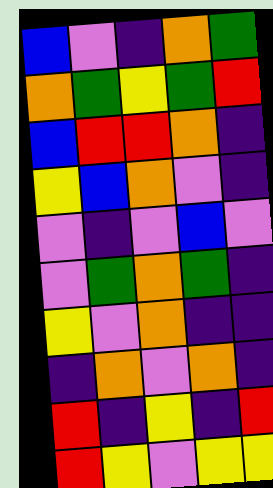[["blue", "violet", "indigo", "orange", "green"], ["orange", "green", "yellow", "green", "red"], ["blue", "red", "red", "orange", "indigo"], ["yellow", "blue", "orange", "violet", "indigo"], ["violet", "indigo", "violet", "blue", "violet"], ["violet", "green", "orange", "green", "indigo"], ["yellow", "violet", "orange", "indigo", "indigo"], ["indigo", "orange", "violet", "orange", "indigo"], ["red", "indigo", "yellow", "indigo", "red"], ["red", "yellow", "violet", "yellow", "yellow"]]